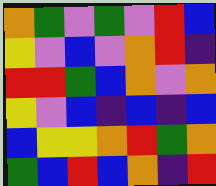[["orange", "green", "violet", "green", "violet", "red", "blue"], ["yellow", "violet", "blue", "violet", "orange", "red", "indigo"], ["red", "red", "green", "blue", "orange", "violet", "orange"], ["yellow", "violet", "blue", "indigo", "blue", "indigo", "blue"], ["blue", "yellow", "yellow", "orange", "red", "green", "orange"], ["green", "blue", "red", "blue", "orange", "indigo", "red"]]